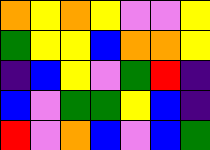[["orange", "yellow", "orange", "yellow", "violet", "violet", "yellow"], ["green", "yellow", "yellow", "blue", "orange", "orange", "yellow"], ["indigo", "blue", "yellow", "violet", "green", "red", "indigo"], ["blue", "violet", "green", "green", "yellow", "blue", "indigo"], ["red", "violet", "orange", "blue", "violet", "blue", "green"]]